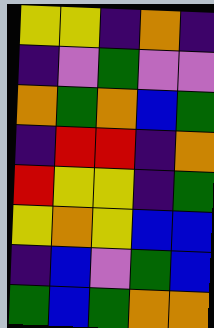[["yellow", "yellow", "indigo", "orange", "indigo"], ["indigo", "violet", "green", "violet", "violet"], ["orange", "green", "orange", "blue", "green"], ["indigo", "red", "red", "indigo", "orange"], ["red", "yellow", "yellow", "indigo", "green"], ["yellow", "orange", "yellow", "blue", "blue"], ["indigo", "blue", "violet", "green", "blue"], ["green", "blue", "green", "orange", "orange"]]